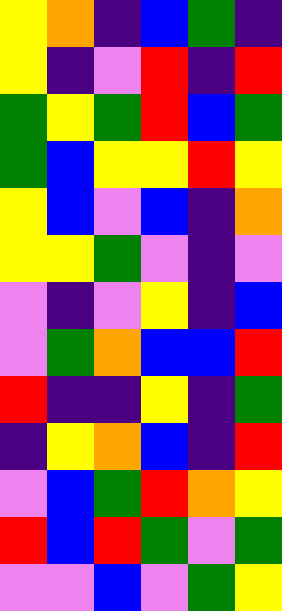[["yellow", "orange", "indigo", "blue", "green", "indigo"], ["yellow", "indigo", "violet", "red", "indigo", "red"], ["green", "yellow", "green", "red", "blue", "green"], ["green", "blue", "yellow", "yellow", "red", "yellow"], ["yellow", "blue", "violet", "blue", "indigo", "orange"], ["yellow", "yellow", "green", "violet", "indigo", "violet"], ["violet", "indigo", "violet", "yellow", "indigo", "blue"], ["violet", "green", "orange", "blue", "blue", "red"], ["red", "indigo", "indigo", "yellow", "indigo", "green"], ["indigo", "yellow", "orange", "blue", "indigo", "red"], ["violet", "blue", "green", "red", "orange", "yellow"], ["red", "blue", "red", "green", "violet", "green"], ["violet", "violet", "blue", "violet", "green", "yellow"]]